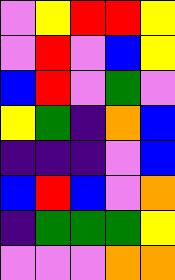[["violet", "yellow", "red", "red", "yellow"], ["violet", "red", "violet", "blue", "yellow"], ["blue", "red", "violet", "green", "violet"], ["yellow", "green", "indigo", "orange", "blue"], ["indigo", "indigo", "indigo", "violet", "blue"], ["blue", "red", "blue", "violet", "orange"], ["indigo", "green", "green", "green", "yellow"], ["violet", "violet", "violet", "orange", "orange"]]